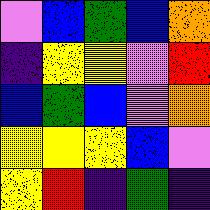[["violet", "blue", "green", "blue", "orange"], ["indigo", "yellow", "yellow", "violet", "red"], ["blue", "green", "blue", "violet", "orange"], ["yellow", "yellow", "yellow", "blue", "violet"], ["yellow", "red", "indigo", "green", "indigo"]]